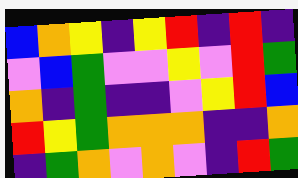[["blue", "orange", "yellow", "indigo", "yellow", "red", "indigo", "red", "indigo"], ["violet", "blue", "green", "violet", "violet", "yellow", "violet", "red", "green"], ["orange", "indigo", "green", "indigo", "indigo", "violet", "yellow", "red", "blue"], ["red", "yellow", "green", "orange", "orange", "orange", "indigo", "indigo", "orange"], ["indigo", "green", "orange", "violet", "orange", "violet", "indigo", "red", "green"]]